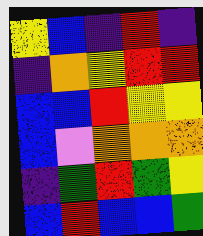[["yellow", "blue", "indigo", "red", "indigo"], ["indigo", "orange", "yellow", "red", "red"], ["blue", "blue", "red", "yellow", "yellow"], ["blue", "violet", "orange", "orange", "orange"], ["indigo", "green", "red", "green", "yellow"], ["blue", "red", "blue", "blue", "green"]]